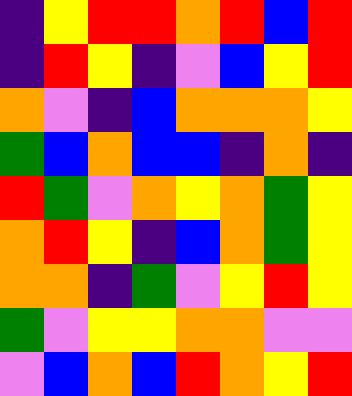[["indigo", "yellow", "red", "red", "orange", "red", "blue", "red"], ["indigo", "red", "yellow", "indigo", "violet", "blue", "yellow", "red"], ["orange", "violet", "indigo", "blue", "orange", "orange", "orange", "yellow"], ["green", "blue", "orange", "blue", "blue", "indigo", "orange", "indigo"], ["red", "green", "violet", "orange", "yellow", "orange", "green", "yellow"], ["orange", "red", "yellow", "indigo", "blue", "orange", "green", "yellow"], ["orange", "orange", "indigo", "green", "violet", "yellow", "red", "yellow"], ["green", "violet", "yellow", "yellow", "orange", "orange", "violet", "violet"], ["violet", "blue", "orange", "blue", "red", "orange", "yellow", "red"]]